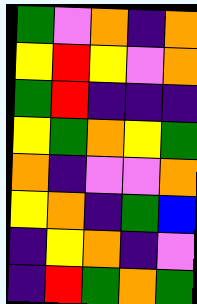[["green", "violet", "orange", "indigo", "orange"], ["yellow", "red", "yellow", "violet", "orange"], ["green", "red", "indigo", "indigo", "indigo"], ["yellow", "green", "orange", "yellow", "green"], ["orange", "indigo", "violet", "violet", "orange"], ["yellow", "orange", "indigo", "green", "blue"], ["indigo", "yellow", "orange", "indigo", "violet"], ["indigo", "red", "green", "orange", "green"]]